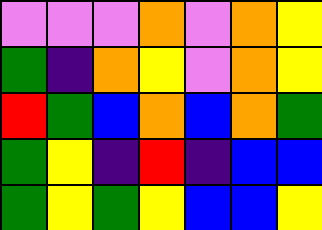[["violet", "violet", "violet", "orange", "violet", "orange", "yellow"], ["green", "indigo", "orange", "yellow", "violet", "orange", "yellow"], ["red", "green", "blue", "orange", "blue", "orange", "green"], ["green", "yellow", "indigo", "red", "indigo", "blue", "blue"], ["green", "yellow", "green", "yellow", "blue", "blue", "yellow"]]